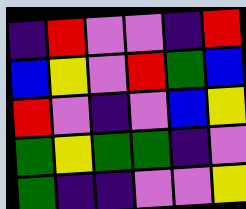[["indigo", "red", "violet", "violet", "indigo", "red"], ["blue", "yellow", "violet", "red", "green", "blue"], ["red", "violet", "indigo", "violet", "blue", "yellow"], ["green", "yellow", "green", "green", "indigo", "violet"], ["green", "indigo", "indigo", "violet", "violet", "yellow"]]